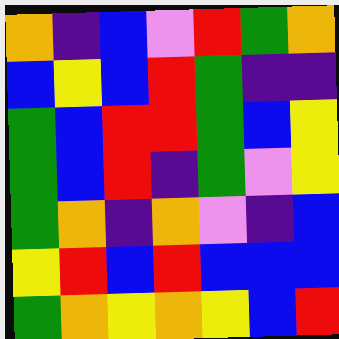[["orange", "indigo", "blue", "violet", "red", "green", "orange"], ["blue", "yellow", "blue", "red", "green", "indigo", "indigo"], ["green", "blue", "red", "red", "green", "blue", "yellow"], ["green", "blue", "red", "indigo", "green", "violet", "yellow"], ["green", "orange", "indigo", "orange", "violet", "indigo", "blue"], ["yellow", "red", "blue", "red", "blue", "blue", "blue"], ["green", "orange", "yellow", "orange", "yellow", "blue", "red"]]